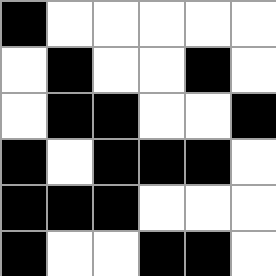[["black", "white", "white", "white", "white", "white"], ["white", "black", "white", "white", "black", "white"], ["white", "black", "black", "white", "white", "black"], ["black", "white", "black", "black", "black", "white"], ["black", "black", "black", "white", "white", "white"], ["black", "white", "white", "black", "black", "white"]]